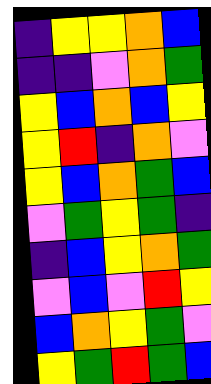[["indigo", "yellow", "yellow", "orange", "blue"], ["indigo", "indigo", "violet", "orange", "green"], ["yellow", "blue", "orange", "blue", "yellow"], ["yellow", "red", "indigo", "orange", "violet"], ["yellow", "blue", "orange", "green", "blue"], ["violet", "green", "yellow", "green", "indigo"], ["indigo", "blue", "yellow", "orange", "green"], ["violet", "blue", "violet", "red", "yellow"], ["blue", "orange", "yellow", "green", "violet"], ["yellow", "green", "red", "green", "blue"]]